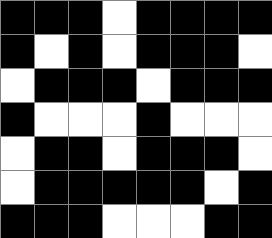[["black", "black", "black", "white", "black", "black", "black", "black"], ["black", "white", "black", "white", "black", "black", "black", "white"], ["white", "black", "black", "black", "white", "black", "black", "black"], ["black", "white", "white", "white", "black", "white", "white", "white"], ["white", "black", "black", "white", "black", "black", "black", "white"], ["white", "black", "black", "black", "black", "black", "white", "black"], ["black", "black", "black", "white", "white", "white", "black", "black"]]